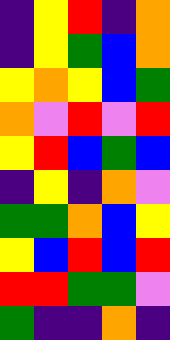[["indigo", "yellow", "red", "indigo", "orange"], ["indigo", "yellow", "green", "blue", "orange"], ["yellow", "orange", "yellow", "blue", "green"], ["orange", "violet", "red", "violet", "red"], ["yellow", "red", "blue", "green", "blue"], ["indigo", "yellow", "indigo", "orange", "violet"], ["green", "green", "orange", "blue", "yellow"], ["yellow", "blue", "red", "blue", "red"], ["red", "red", "green", "green", "violet"], ["green", "indigo", "indigo", "orange", "indigo"]]